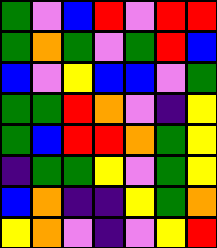[["green", "violet", "blue", "red", "violet", "red", "red"], ["green", "orange", "green", "violet", "green", "red", "blue"], ["blue", "violet", "yellow", "blue", "blue", "violet", "green"], ["green", "green", "red", "orange", "violet", "indigo", "yellow"], ["green", "blue", "red", "red", "orange", "green", "yellow"], ["indigo", "green", "green", "yellow", "violet", "green", "yellow"], ["blue", "orange", "indigo", "indigo", "yellow", "green", "orange"], ["yellow", "orange", "violet", "indigo", "violet", "yellow", "red"]]